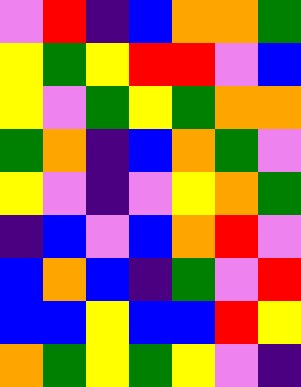[["violet", "red", "indigo", "blue", "orange", "orange", "green"], ["yellow", "green", "yellow", "red", "red", "violet", "blue"], ["yellow", "violet", "green", "yellow", "green", "orange", "orange"], ["green", "orange", "indigo", "blue", "orange", "green", "violet"], ["yellow", "violet", "indigo", "violet", "yellow", "orange", "green"], ["indigo", "blue", "violet", "blue", "orange", "red", "violet"], ["blue", "orange", "blue", "indigo", "green", "violet", "red"], ["blue", "blue", "yellow", "blue", "blue", "red", "yellow"], ["orange", "green", "yellow", "green", "yellow", "violet", "indigo"]]